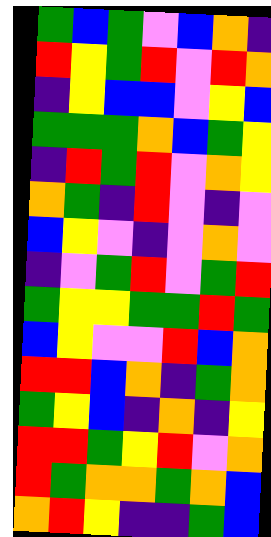[["green", "blue", "green", "violet", "blue", "orange", "indigo"], ["red", "yellow", "green", "red", "violet", "red", "orange"], ["indigo", "yellow", "blue", "blue", "violet", "yellow", "blue"], ["green", "green", "green", "orange", "blue", "green", "yellow"], ["indigo", "red", "green", "red", "violet", "orange", "yellow"], ["orange", "green", "indigo", "red", "violet", "indigo", "violet"], ["blue", "yellow", "violet", "indigo", "violet", "orange", "violet"], ["indigo", "violet", "green", "red", "violet", "green", "red"], ["green", "yellow", "yellow", "green", "green", "red", "green"], ["blue", "yellow", "violet", "violet", "red", "blue", "orange"], ["red", "red", "blue", "orange", "indigo", "green", "orange"], ["green", "yellow", "blue", "indigo", "orange", "indigo", "yellow"], ["red", "red", "green", "yellow", "red", "violet", "orange"], ["red", "green", "orange", "orange", "green", "orange", "blue"], ["orange", "red", "yellow", "indigo", "indigo", "green", "blue"]]